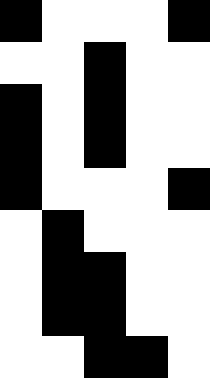[["black", "white", "white", "white", "black"], ["white", "white", "black", "white", "white"], ["black", "white", "black", "white", "white"], ["black", "white", "black", "white", "white"], ["black", "white", "white", "white", "black"], ["white", "black", "white", "white", "white"], ["white", "black", "black", "white", "white"], ["white", "black", "black", "white", "white"], ["white", "white", "black", "black", "white"]]